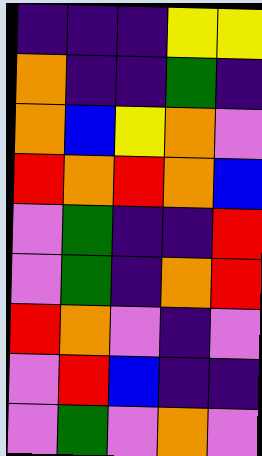[["indigo", "indigo", "indigo", "yellow", "yellow"], ["orange", "indigo", "indigo", "green", "indigo"], ["orange", "blue", "yellow", "orange", "violet"], ["red", "orange", "red", "orange", "blue"], ["violet", "green", "indigo", "indigo", "red"], ["violet", "green", "indigo", "orange", "red"], ["red", "orange", "violet", "indigo", "violet"], ["violet", "red", "blue", "indigo", "indigo"], ["violet", "green", "violet", "orange", "violet"]]